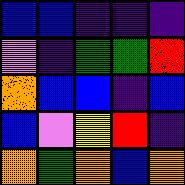[["blue", "blue", "indigo", "indigo", "indigo"], ["violet", "indigo", "green", "green", "red"], ["orange", "blue", "blue", "indigo", "blue"], ["blue", "violet", "yellow", "red", "indigo"], ["orange", "green", "orange", "blue", "orange"]]